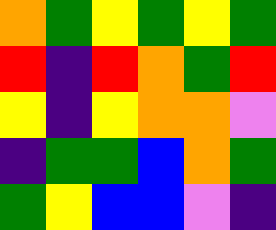[["orange", "green", "yellow", "green", "yellow", "green"], ["red", "indigo", "red", "orange", "green", "red"], ["yellow", "indigo", "yellow", "orange", "orange", "violet"], ["indigo", "green", "green", "blue", "orange", "green"], ["green", "yellow", "blue", "blue", "violet", "indigo"]]